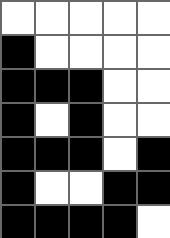[["white", "white", "white", "white", "white"], ["black", "white", "white", "white", "white"], ["black", "black", "black", "white", "white"], ["black", "white", "black", "white", "white"], ["black", "black", "black", "white", "black"], ["black", "white", "white", "black", "black"], ["black", "black", "black", "black", "white"]]